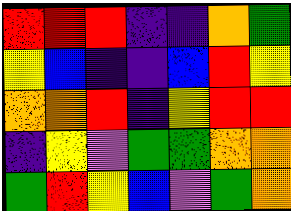[["red", "red", "red", "indigo", "indigo", "orange", "green"], ["yellow", "blue", "indigo", "indigo", "blue", "red", "yellow"], ["orange", "orange", "red", "indigo", "yellow", "red", "red"], ["indigo", "yellow", "violet", "green", "green", "orange", "orange"], ["green", "red", "yellow", "blue", "violet", "green", "orange"]]